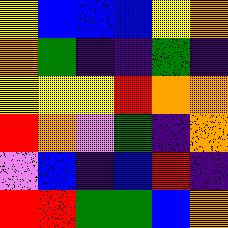[["yellow", "blue", "blue", "blue", "yellow", "orange"], ["orange", "green", "indigo", "indigo", "green", "indigo"], ["yellow", "yellow", "yellow", "red", "orange", "orange"], ["red", "orange", "violet", "green", "indigo", "orange"], ["violet", "blue", "indigo", "blue", "red", "indigo"], ["red", "red", "green", "green", "blue", "orange"]]